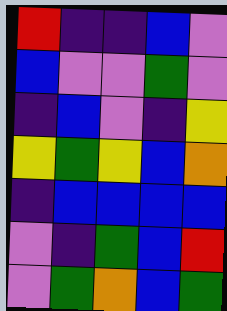[["red", "indigo", "indigo", "blue", "violet"], ["blue", "violet", "violet", "green", "violet"], ["indigo", "blue", "violet", "indigo", "yellow"], ["yellow", "green", "yellow", "blue", "orange"], ["indigo", "blue", "blue", "blue", "blue"], ["violet", "indigo", "green", "blue", "red"], ["violet", "green", "orange", "blue", "green"]]